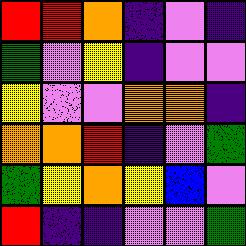[["red", "red", "orange", "indigo", "violet", "indigo"], ["green", "violet", "yellow", "indigo", "violet", "violet"], ["yellow", "violet", "violet", "orange", "orange", "indigo"], ["orange", "orange", "red", "indigo", "violet", "green"], ["green", "yellow", "orange", "yellow", "blue", "violet"], ["red", "indigo", "indigo", "violet", "violet", "green"]]